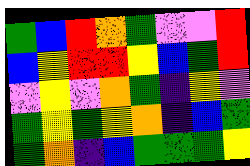[["green", "blue", "red", "orange", "green", "violet", "violet", "red"], ["blue", "yellow", "red", "red", "yellow", "blue", "green", "red"], ["violet", "yellow", "violet", "orange", "green", "indigo", "yellow", "violet"], ["green", "yellow", "green", "yellow", "orange", "indigo", "blue", "green"], ["green", "orange", "indigo", "blue", "green", "green", "green", "yellow"]]